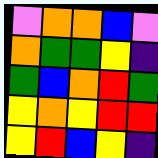[["violet", "orange", "orange", "blue", "violet"], ["orange", "green", "green", "yellow", "indigo"], ["green", "blue", "orange", "red", "green"], ["yellow", "orange", "yellow", "red", "red"], ["yellow", "red", "blue", "yellow", "indigo"]]